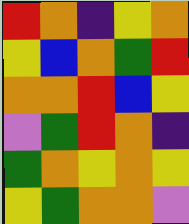[["red", "orange", "indigo", "yellow", "orange"], ["yellow", "blue", "orange", "green", "red"], ["orange", "orange", "red", "blue", "yellow"], ["violet", "green", "red", "orange", "indigo"], ["green", "orange", "yellow", "orange", "yellow"], ["yellow", "green", "orange", "orange", "violet"]]